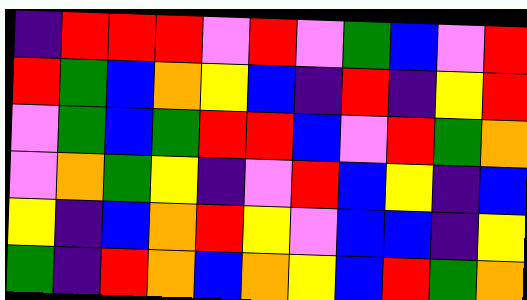[["indigo", "red", "red", "red", "violet", "red", "violet", "green", "blue", "violet", "red"], ["red", "green", "blue", "orange", "yellow", "blue", "indigo", "red", "indigo", "yellow", "red"], ["violet", "green", "blue", "green", "red", "red", "blue", "violet", "red", "green", "orange"], ["violet", "orange", "green", "yellow", "indigo", "violet", "red", "blue", "yellow", "indigo", "blue"], ["yellow", "indigo", "blue", "orange", "red", "yellow", "violet", "blue", "blue", "indigo", "yellow"], ["green", "indigo", "red", "orange", "blue", "orange", "yellow", "blue", "red", "green", "orange"]]